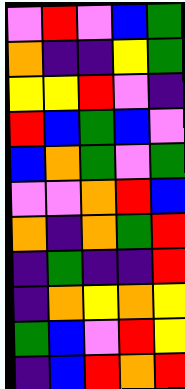[["violet", "red", "violet", "blue", "green"], ["orange", "indigo", "indigo", "yellow", "green"], ["yellow", "yellow", "red", "violet", "indigo"], ["red", "blue", "green", "blue", "violet"], ["blue", "orange", "green", "violet", "green"], ["violet", "violet", "orange", "red", "blue"], ["orange", "indigo", "orange", "green", "red"], ["indigo", "green", "indigo", "indigo", "red"], ["indigo", "orange", "yellow", "orange", "yellow"], ["green", "blue", "violet", "red", "yellow"], ["indigo", "blue", "red", "orange", "red"]]